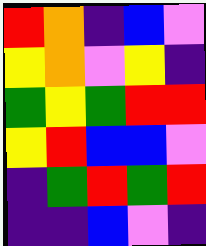[["red", "orange", "indigo", "blue", "violet"], ["yellow", "orange", "violet", "yellow", "indigo"], ["green", "yellow", "green", "red", "red"], ["yellow", "red", "blue", "blue", "violet"], ["indigo", "green", "red", "green", "red"], ["indigo", "indigo", "blue", "violet", "indigo"]]